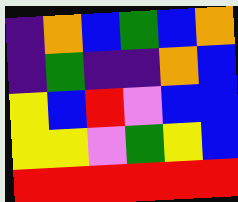[["indigo", "orange", "blue", "green", "blue", "orange"], ["indigo", "green", "indigo", "indigo", "orange", "blue"], ["yellow", "blue", "red", "violet", "blue", "blue"], ["yellow", "yellow", "violet", "green", "yellow", "blue"], ["red", "red", "red", "red", "red", "red"]]